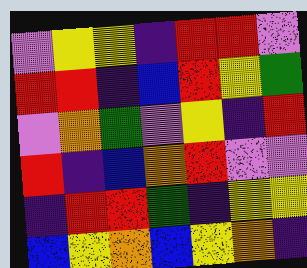[["violet", "yellow", "yellow", "indigo", "red", "red", "violet"], ["red", "red", "indigo", "blue", "red", "yellow", "green"], ["violet", "orange", "green", "violet", "yellow", "indigo", "red"], ["red", "indigo", "blue", "orange", "red", "violet", "violet"], ["indigo", "red", "red", "green", "indigo", "yellow", "yellow"], ["blue", "yellow", "orange", "blue", "yellow", "orange", "indigo"]]